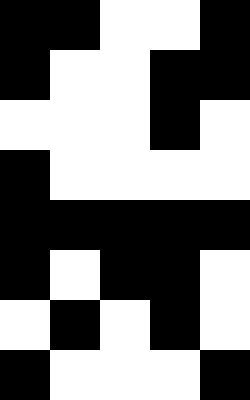[["black", "black", "white", "white", "black"], ["black", "white", "white", "black", "black"], ["white", "white", "white", "black", "white"], ["black", "white", "white", "white", "white"], ["black", "black", "black", "black", "black"], ["black", "white", "black", "black", "white"], ["white", "black", "white", "black", "white"], ["black", "white", "white", "white", "black"]]